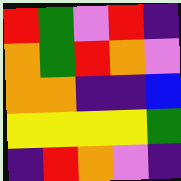[["red", "green", "violet", "red", "indigo"], ["orange", "green", "red", "orange", "violet"], ["orange", "orange", "indigo", "indigo", "blue"], ["yellow", "yellow", "yellow", "yellow", "green"], ["indigo", "red", "orange", "violet", "indigo"]]